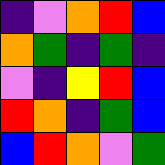[["indigo", "violet", "orange", "red", "blue"], ["orange", "green", "indigo", "green", "indigo"], ["violet", "indigo", "yellow", "red", "blue"], ["red", "orange", "indigo", "green", "blue"], ["blue", "red", "orange", "violet", "green"]]